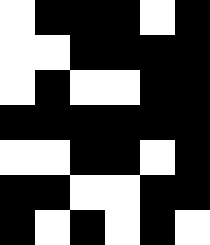[["white", "black", "black", "black", "white", "black"], ["white", "white", "black", "black", "black", "black"], ["white", "black", "white", "white", "black", "black"], ["black", "black", "black", "black", "black", "black"], ["white", "white", "black", "black", "white", "black"], ["black", "black", "white", "white", "black", "black"], ["black", "white", "black", "white", "black", "white"]]